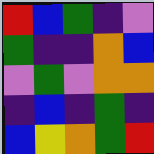[["red", "blue", "green", "indigo", "violet"], ["green", "indigo", "indigo", "orange", "blue"], ["violet", "green", "violet", "orange", "orange"], ["indigo", "blue", "indigo", "green", "indigo"], ["blue", "yellow", "orange", "green", "red"]]